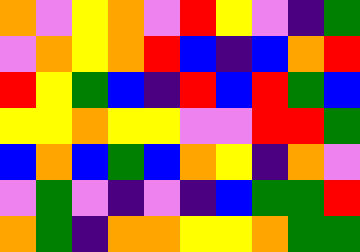[["orange", "violet", "yellow", "orange", "violet", "red", "yellow", "violet", "indigo", "green"], ["violet", "orange", "yellow", "orange", "red", "blue", "indigo", "blue", "orange", "red"], ["red", "yellow", "green", "blue", "indigo", "red", "blue", "red", "green", "blue"], ["yellow", "yellow", "orange", "yellow", "yellow", "violet", "violet", "red", "red", "green"], ["blue", "orange", "blue", "green", "blue", "orange", "yellow", "indigo", "orange", "violet"], ["violet", "green", "violet", "indigo", "violet", "indigo", "blue", "green", "green", "red"], ["orange", "green", "indigo", "orange", "orange", "yellow", "yellow", "orange", "green", "green"]]